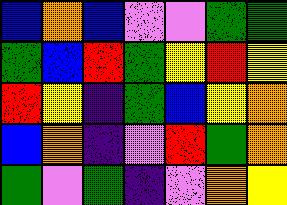[["blue", "orange", "blue", "violet", "violet", "green", "green"], ["green", "blue", "red", "green", "yellow", "red", "yellow"], ["red", "yellow", "indigo", "green", "blue", "yellow", "orange"], ["blue", "orange", "indigo", "violet", "red", "green", "orange"], ["green", "violet", "green", "indigo", "violet", "orange", "yellow"]]